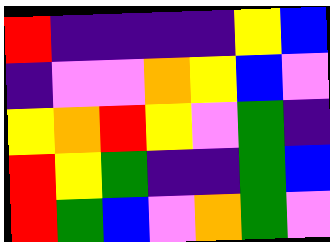[["red", "indigo", "indigo", "indigo", "indigo", "yellow", "blue"], ["indigo", "violet", "violet", "orange", "yellow", "blue", "violet"], ["yellow", "orange", "red", "yellow", "violet", "green", "indigo"], ["red", "yellow", "green", "indigo", "indigo", "green", "blue"], ["red", "green", "blue", "violet", "orange", "green", "violet"]]